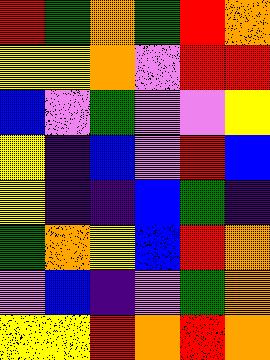[["red", "green", "orange", "green", "red", "orange"], ["yellow", "yellow", "orange", "violet", "red", "red"], ["blue", "violet", "green", "violet", "violet", "yellow"], ["yellow", "indigo", "blue", "violet", "red", "blue"], ["yellow", "indigo", "indigo", "blue", "green", "indigo"], ["green", "orange", "yellow", "blue", "red", "orange"], ["violet", "blue", "indigo", "violet", "green", "orange"], ["yellow", "yellow", "red", "orange", "red", "orange"]]